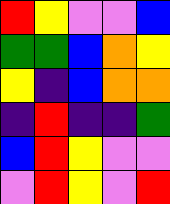[["red", "yellow", "violet", "violet", "blue"], ["green", "green", "blue", "orange", "yellow"], ["yellow", "indigo", "blue", "orange", "orange"], ["indigo", "red", "indigo", "indigo", "green"], ["blue", "red", "yellow", "violet", "violet"], ["violet", "red", "yellow", "violet", "red"]]